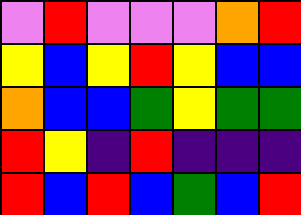[["violet", "red", "violet", "violet", "violet", "orange", "red"], ["yellow", "blue", "yellow", "red", "yellow", "blue", "blue"], ["orange", "blue", "blue", "green", "yellow", "green", "green"], ["red", "yellow", "indigo", "red", "indigo", "indigo", "indigo"], ["red", "blue", "red", "blue", "green", "blue", "red"]]